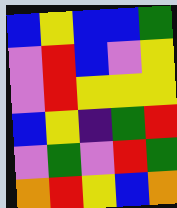[["blue", "yellow", "blue", "blue", "green"], ["violet", "red", "blue", "violet", "yellow"], ["violet", "red", "yellow", "yellow", "yellow"], ["blue", "yellow", "indigo", "green", "red"], ["violet", "green", "violet", "red", "green"], ["orange", "red", "yellow", "blue", "orange"]]